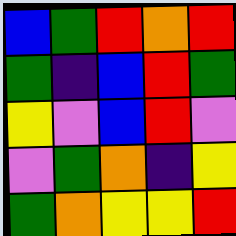[["blue", "green", "red", "orange", "red"], ["green", "indigo", "blue", "red", "green"], ["yellow", "violet", "blue", "red", "violet"], ["violet", "green", "orange", "indigo", "yellow"], ["green", "orange", "yellow", "yellow", "red"]]